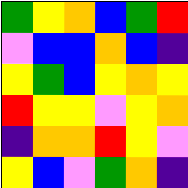[["green", "yellow", "orange", "blue", "green", "red"], ["violet", "blue", "blue", "orange", "blue", "indigo"], ["yellow", "green", "blue", "yellow", "orange", "yellow"], ["red", "yellow", "yellow", "violet", "yellow", "orange"], ["indigo", "orange", "orange", "red", "yellow", "violet"], ["yellow", "blue", "violet", "green", "orange", "indigo"]]